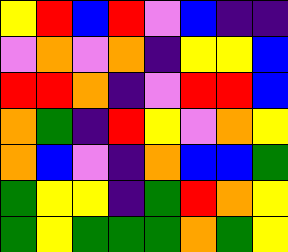[["yellow", "red", "blue", "red", "violet", "blue", "indigo", "indigo"], ["violet", "orange", "violet", "orange", "indigo", "yellow", "yellow", "blue"], ["red", "red", "orange", "indigo", "violet", "red", "red", "blue"], ["orange", "green", "indigo", "red", "yellow", "violet", "orange", "yellow"], ["orange", "blue", "violet", "indigo", "orange", "blue", "blue", "green"], ["green", "yellow", "yellow", "indigo", "green", "red", "orange", "yellow"], ["green", "yellow", "green", "green", "green", "orange", "green", "yellow"]]